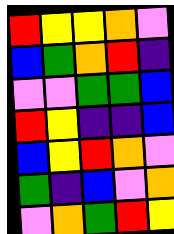[["red", "yellow", "yellow", "orange", "violet"], ["blue", "green", "orange", "red", "indigo"], ["violet", "violet", "green", "green", "blue"], ["red", "yellow", "indigo", "indigo", "blue"], ["blue", "yellow", "red", "orange", "violet"], ["green", "indigo", "blue", "violet", "orange"], ["violet", "orange", "green", "red", "yellow"]]